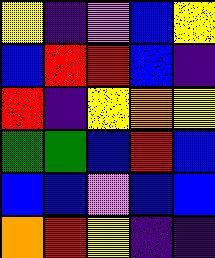[["yellow", "indigo", "violet", "blue", "yellow"], ["blue", "red", "red", "blue", "indigo"], ["red", "indigo", "yellow", "orange", "yellow"], ["green", "green", "blue", "red", "blue"], ["blue", "blue", "violet", "blue", "blue"], ["orange", "red", "yellow", "indigo", "indigo"]]